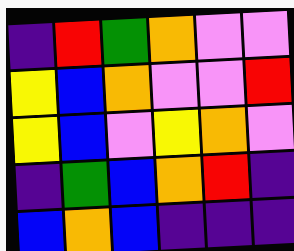[["indigo", "red", "green", "orange", "violet", "violet"], ["yellow", "blue", "orange", "violet", "violet", "red"], ["yellow", "blue", "violet", "yellow", "orange", "violet"], ["indigo", "green", "blue", "orange", "red", "indigo"], ["blue", "orange", "blue", "indigo", "indigo", "indigo"]]